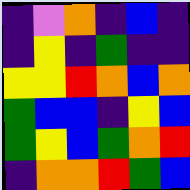[["indigo", "violet", "orange", "indigo", "blue", "indigo"], ["indigo", "yellow", "indigo", "green", "indigo", "indigo"], ["yellow", "yellow", "red", "orange", "blue", "orange"], ["green", "blue", "blue", "indigo", "yellow", "blue"], ["green", "yellow", "blue", "green", "orange", "red"], ["indigo", "orange", "orange", "red", "green", "blue"]]